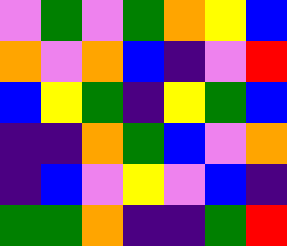[["violet", "green", "violet", "green", "orange", "yellow", "blue"], ["orange", "violet", "orange", "blue", "indigo", "violet", "red"], ["blue", "yellow", "green", "indigo", "yellow", "green", "blue"], ["indigo", "indigo", "orange", "green", "blue", "violet", "orange"], ["indigo", "blue", "violet", "yellow", "violet", "blue", "indigo"], ["green", "green", "orange", "indigo", "indigo", "green", "red"]]